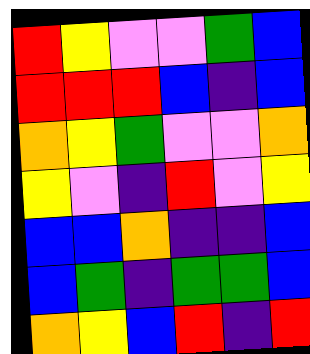[["red", "yellow", "violet", "violet", "green", "blue"], ["red", "red", "red", "blue", "indigo", "blue"], ["orange", "yellow", "green", "violet", "violet", "orange"], ["yellow", "violet", "indigo", "red", "violet", "yellow"], ["blue", "blue", "orange", "indigo", "indigo", "blue"], ["blue", "green", "indigo", "green", "green", "blue"], ["orange", "yellow", "blue", "red", "indigo", "red"]]